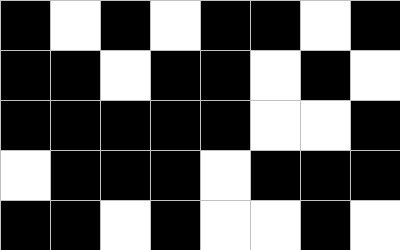[["black", "white", "black", "white", "black", "black", "white", "black"], ["black", "black", "white", "black", "black", "white", "black", "white"], ["black", "black", "black", "black", "black", "white", "white", "black"], ["white", "black", "black", "black", "white", "black", "black", "black"], ["black", "black", "white", "black", "white", "white", "black", "white"]]